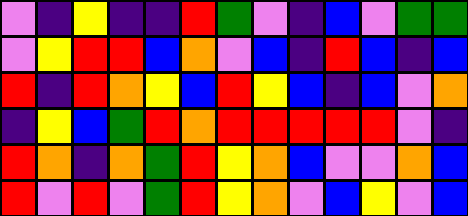[["violet", "indigo", "yellow", "indigo", "indigo", "red", "green", "violet", "indigo", "blue", "violet", "green", "green"], ["violet", "yellow", "red", "red", "blue", "orange", "violet", "blue", "indigo", "red", "blue", "indigo", "blue"], ["red", "indigo", "red", "orange", "yellow", "blue", "red", "yellow", "blue", "indigo", "blue", "violet", "orange"], ["indigo", "yellow", "blue", "green", "red", "orange", "red", "red", "red", "red", "red", "violet", "indigo"], ["red", "orange", "indigo", "orange", "green", "red", "yellow", "orange", "blue", "violet", "violet", "orange", "blue"], ["red", "violet", "red", "violet", "green", "red", "yellow", "orange", "violet", "blue", "yellow", "violet", "blue"]]